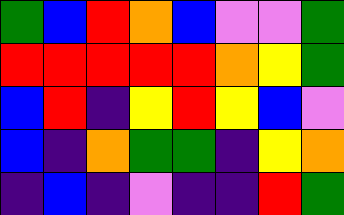[["green", "blue", "red", "orange", "blue", "violet", "violet", "green"], ["red", "red", "red", "red", "red", "orange", "yellow", "green"], ["blue", "red", "indigo", "yellow", "red", "yellow", "blue", "violet"], ["blue", "indigo", "orange", "green", "green", "indigo", "yellow", "orange"], ["indigo", "blue", "indigo", "violet", "indigo", "indigo", "red", "green"]]